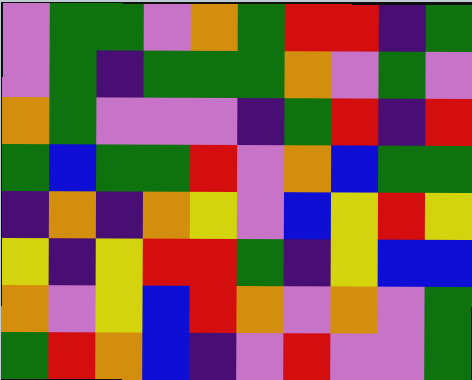[["violet", "green", "green", "violet", "orange", "green", "red", "red", "indigo", "green"], ["violet", "green", "indigo", "green", "green", "green", "orange", "violet", "green", "violet"], ["orange", "green", "violet", "violet", "violet", "indigo", "green", "red", "indigo", "red"], ["green", "blue", "green", "green", "red", "violet", "orange", "blue", "green", "green"], ["indigo", "orange", "indigo", "orange", "yellow", "violet", "blue", "yellow", "red", "yellow"], ["yellow", "indigo", "yellow", "red", "red", "green", "indigo", "yellow", "blue", "blue"], ["orange", "violet", "yellow", "blue", "red", "orange", "violet", "orange", "violet", "green"], ["green", "red", "orange", "blue", "indigo", "violet", "red", "violet", "violet", "green"]]